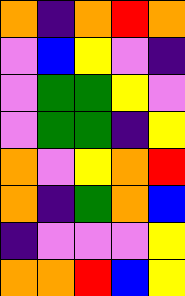[["orange", "indigo", "orange", "red", "orange"], ["violet", "blue", "yellow", "violet", "indigo"], ["violet", "green", "green", "yellow", "violet"], ["violet", "green", "green", "indigo", "yellow"], ["orange", "violet", "yellow", "orange", "red"], ["orange", "indigo", "green", "orange", "blue"], ["indigo", "violet", "violet", "violet", "yellow"], ["orange", "orange", "red", "blue", "yellow"]]